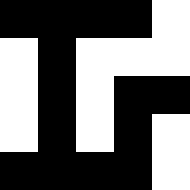[["black", "black", "black", "black", "white"], ["white", "black", "white", "white", "white"], ["white", "black", "white", "black", "black"], ["white", "black", "white", "black", "white"], ["black", "black", "black", "black", "white"]]